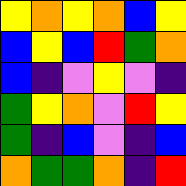[["yellow", "orange", "yellow", "orange", "blue", "yellow"], ["blue", "yellow", "blue", "red", "green", "orange"], ["blue", "indigo", "violet", "yellow", "violet", "indigo"], ["green", "yellow", "orange", "violet", "red", "yellow"], ["green", "indigo", "blue", "violet", "indigo", "blue"], ["orange", "green", "green", "orange", "indigo", "red"]]